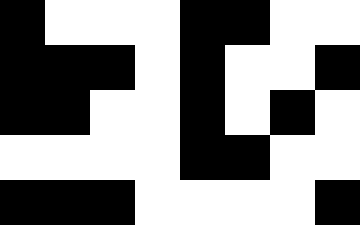[["black", "white", "white", "white", "black", "black", "white", "white"], ["black", "black", "black", "white", "black", "white", "white", "black"], ["black", "black", "white", "white", "black", "white", "black", "white"], ["white", "white", "white", "white", "black", "black", "white", "white"], ["black", "black", "black", "white", "white", "white", "white", "black"]]